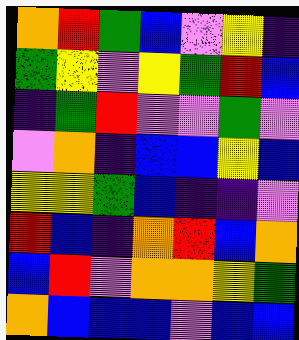[["orange", "red", "green", "blue", "violet", "yellow", "indigo"], ["green", "yellow", "violet", "yellow", "green", "red", "blue"], ["indigo", "green", "red", "violet", "violet", "green", "violet"], ["violet", "orange", "indigo", "blue", "blue", "yellow", "blue"], ["yellow", "yellow", "green", "blue", "indigo", "indigo", "violet"], ["red", "blue", "indigo", "orange", "red", "blue", "orange"], ["blue", "red", "violet", "orange", "orange", "yellow", "green"], ["orange", "blue", "blue", "blue", "violet", "blue", "blue"]]